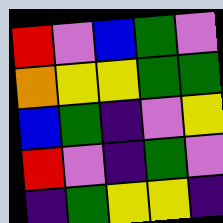[["red", "violet", "blue", "green", "violet"], ["orange", "yellow", "yellow", "green", "green"], ["blue", "green", "indigo", "violet", "yellow"], ["red", "violet", "indigo", "green", "violet"], ["indigo", "green", "yellow", "yellow", "indigo"]]